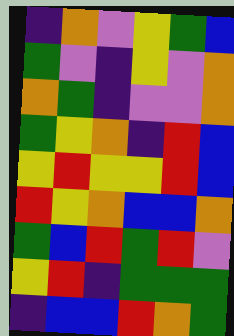[["indigo", "orange", "violet", "yellow", "green", "blue"], ["green", "violet", "indigo", "yellow", "violet", "orange"], ["orange", "green", "indigo", "violet", "violet", "orange"], ["green", "yellow", "orange", "indigo", "red", "blue"], ["yellow", "red", "yellow", "yellow", "red", "blue"], ["red", "yellow", "orange", "blue", "blue", "orange"], ["green", "blue", "red", "green", "red", "violet"], ["yellow", "red", "indigo", "green", "green", "green"], ["indigo", "blue", "blue", "red", "orange", "green"]]